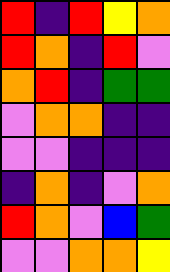[["red", "indigo", "red", "yellow", "orange"], ["red", "orange", "indigo", "red", "violet"], ["orange", "red", "indigo", "green", "green"], ["violet", "orange", "orange", "indigo", "indigo"], ["violet", "violet", "indigo", "indigo", "indigo"], ["indigo", "orange", "indigo", "violet", "orange"], ["red", "orange", "violet", "blue", "green"], ["violet", "violet", "orange", "orange", "yellow"]]